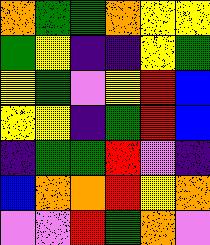[["orange", "green", "green", "orange", "yellow", "yellow"], ["green", "yellow", "indigo", "indigo", "yellow", "green"], ["yellow", "green", "violet", "yellow", "red", "blue"], ["yellow", "yellow", "indigo", "green", "red", "blue"], ["indigo", "green", "green", "red", "violet", "indigo"], ["blue", "orange", "orange", "red", "yellow", "orange"], ["violet", "violet", "red", "green", "orange", "violet"]]